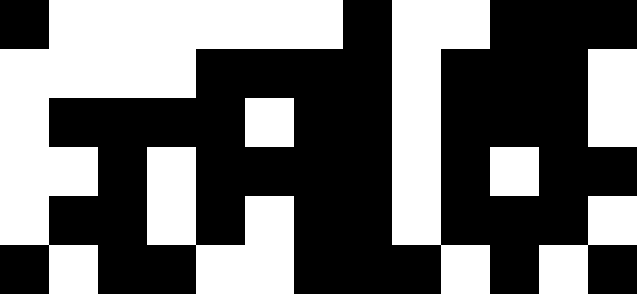[["black", "white", "white", "white", "white", "white", "white", "black", "white", "white", "black", "black", "black"], ["white", "white", "white", "white", "black", "black", "black", "black", "white", "black", "black", "black", "white"], ["white", "black", "black", "black", "black", "white", "black", "black", "white", "black", "black", "black", "white"], ["white", "white", "black", "white", "black", "black", "black", "black", "white", "black", "white", "black", "black"], ["white", "black", "black", "white", "black", "white", "black", "black", "white", "black", "black", "black", "white"], ["black", "white", "black", "black", "white", "white", "black", "black", "black", "white", "black", "white", "black"]]